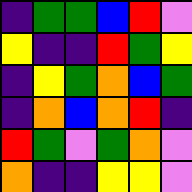[["indigo", "green", "green", "blue", "red", "violet"], ["yellow", "indigo", "indigo", "red", "green", "yellow"], ["indigo", "yellow", "green", "orange", "blue", "green"], ["indigo", "orange", "blue", "orange", "red", "indigo"], ["red", "green", "violet", "green", "orange", "violet"], ["orange", "indigo", "indigo", "yellow", "yellow", "violet"]]